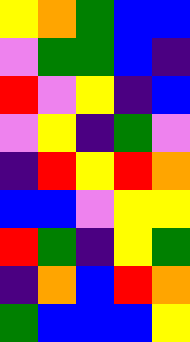[["yellow", "orange", "green", "blue", "blue"], ["violet", "green", "green", "blue", "indigo"], ["red", "violet", "yellow", "indigo", "blue"], ["violet", "yellow", "indigo", "green", "violet"], ["indigo", "red", "yellow", "red", "orange"], ["blue", "blue", "violet", "yellow", "yellow"], ["red", "green", "indigo", "yellow", "green"], ["indigo", "orange", "blue", "red", "orange"], ["green", "blue", "blue", "blue", "yellow"]]